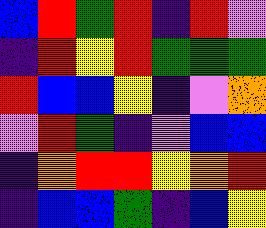[["blue", "red", "green", "red", "indigo", "red", "violet"], ["indigo", "red", "yellow", "red", "green", "green", "green"], ["red", "blue", "blue", "yellow", "indigo", "violet", "orange"], ["violet", "red", "green", "indigo", "violet", "blue", "blue"], ["indigo", "orange", "red", "red", "yellow", "orange", "red"], ["indigo", "blue", "blue", "green", "indigo", "blue", "yellow"]]